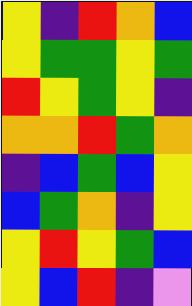[["yellow", "indigo", "red", "orange", "blue"], ["yellow", "green", "green", "yellow", "green"], ["red", "yellow", "green", "yellow", "indigo"], ["orange", "orange", "red", "green", "orange"], ["indigo", "blue", "green", "blue", "yellow"], ["blue", "green", "orange", "indigo", "yellow"], ["yellow", "red", "yellow", "green", "blue"], ["yellow", "blue", "red", "indigo", "violet"]]